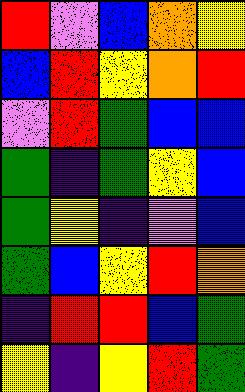[["red", "violet", "blue", "orange", "yellow"], ["blue", "red", "yellow", "orange", "red"], ["violet", "red", "green", "blue", "blue"], ["green", "indigo", "green", "yellow", "blue"], ["green", "yellow", "indigo", "violet", "blue"], ["green", "blue", "yellow", "red", "orange"], ["indigo", "red", "red", "blue", "green"], ["yellow", "indigo", "yellow", "red", "green"]]